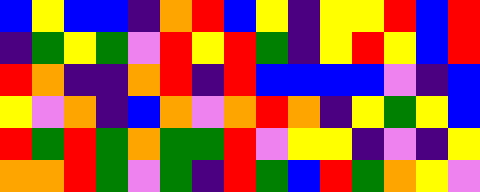[["blue", "yellow", "blue", "blue", "indigo", "orange", "red", "blue", "yellow", "indigo", "yellow", "yellow", "red", "blue", "red"], ["indigo", "green", "yellow", "green", "violet", "red", "yellow", "red", "green", "indigo", "yellow", "red", "yellow", "blue", "red"], ["red", "orange", "indigo", "indigo", "orange", "red", "indigo", "red", "blue", "blue", "blue", "blue", "violet", "indigo", "blue"], ["yellow", "violet", "orange", "indigo", "blue", "orange", "violet", "orange", "red", "orange", "indigo", "yellow", "green", "yellow", "blue"], ["red", "green", "red", "green", "orange", "green", "green", "red", "violet", "yellow", "yellow", "indigo", "violet", "indigo", "yellow"], ["orange", "orange", "red", "green", "violet", "green", "indigo", "red", "green", "blue", "red", "green", "orange", "yellow", "violet"]]